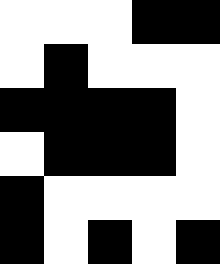[["white", "white", "white", "black", "black"], ["white", "black", "white", "white", "white"], ["black", "black", "black", "black", "white"], ["white", "black", "black", "black", "white"], ["black", "white", "white", "white", "white"], ["black", "white", "black", "white", "black"]]